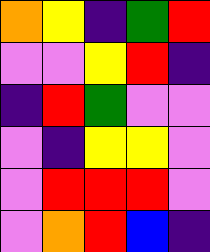[["orange", "yellow", "indigo", "green", "red"], ["violet", "violet", "yellow", "red", "indigo"], ["indigo", "red", "green", "violet", "violet"], ["violet", "indigo", "yellow", "yellow", "violet"], ["violet", "red", "red", "red", "violet"], ["violet", "orange", "red", "blue", "indigo"]]